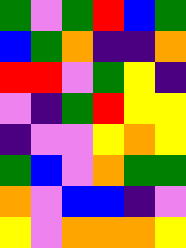[["green", "violet", "green", "red", "blue", "green"], ["blue", "green", "orange", "indigo", "indigo", "orange"], ["red", "red", "violet", "green", "yellow", "indigo"], ["violet", "indigo", "green", "red", "yellow", "yellow"], ["indigo", "violet", "violet", "yellow", "orange", "yellow"], ["green", "blue", "violet", "orange", "green", "green"], ["orange", "violet", "blue", "blue", "indigo", "violet"], ["yellow", "violet", "orange", "orange", "orange", "yellow"]]